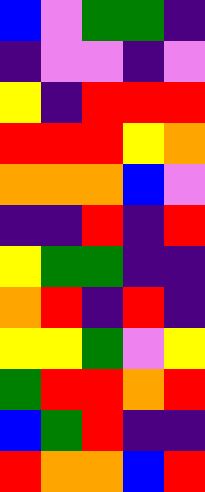[["blue", "violet", "green", "green", "indigo"], ["indigo", "violet", "violet", "indigo", "violet"], ["yellow", "indigo", "red", "red", "red"], ["red", "red", "red", "yellow", "orange"], ["orange", "orange", "orange", "blue", "violet"], ["indigo", "indigo", "red", "indigo", "red"], ["yellow", "green", "green", "indigo", "indigo"], ["orange", "red", "indigo", "red", "indigo"], ["yellow", "yellow", "green", "violet", "yellow"], ["green", "red", "red", "orange", "red"], ["blue", "green", "red", "indigo", "indigo"], ["red", "orange", "orange", "blue", "red"]]